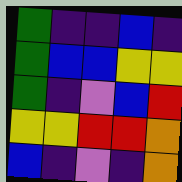[["green", "indigo", "indigo", "blue", "indigo"], ["green", "blue", "blue", "yellow", "yellow"], ["green", "indigo", "violet", "blue", "red"], ["yellow", "yellow", "red", "red", "orange"], ["blue", "indigo", "violet", "indigo", "orange"]]